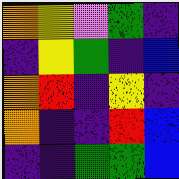[["orange", "yellow", "violet", "green", "indigo"], ["indigo", "yellow", "green", "indigo", "blue"], ["orange", "red", "indigo", "yellow", "indigo"], ["orange", "indigo", "indigo", "red", "blue"], ["indigo", "indigo", "green", "green", "blue"]]